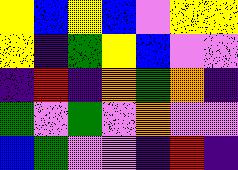[["yellow", "blue", "yellow", "blue", "violet", "yellow", "yellow"], ["yellow", "indigo", "green", "yellow", "blue", "violet", "violet"], ["indigo", "red", "indigo", "orange", "green", "orange", "indigo"], ["green", "violet", "green", "violet", "orange", "violet", "violet"], ["blue", "green", "violet", "violet", "indigo", "red", "indigo"]]